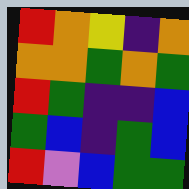[["red", "orange", "yellow", "indigo", "orange"], ["orange", "orange", "green", "orange", "green"], ["red", "green", "indigo", "indigo", "blue"], ["green", "blue", "indigo", "green", "blue"], ["red", "violet", "blue", "green", "green"]]